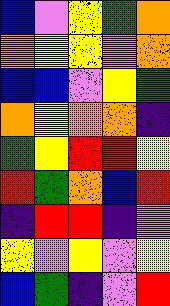[["blue", "violet", "yellow", "green", "orange"], ["orange", "yellow", "yellow", "violet", "orange"], ["blue", "blue", "violet", "yellow", "green"], ["orange", "yellow", "orange", "orange", "indigo"], ["green", "yellow", "red", "red", "yellow"], ["red", "green", "orange", "blue", "red"], ["indigo", "red", "red", "indigo", "violet"], ["yellow", "violet", "yellow", "violet", "yellow"], ["blue", "green", "indigo", "violet", "red"]]